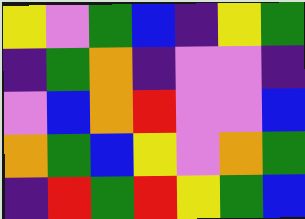[["yellow", "violet", "green", "blue", "indigo", "yellow", "green"], ["indigo", "green", "orange", "indigo", "violet", "violet", "indigo"], ["violet", "blue", "orange", "red", "violet", "violet", "blue"], ["orange", "green", "blue", "yellow", "violet", "orange", "green"], ["indigo", "red", "green", "red", "yellow", "green", "blue"]]